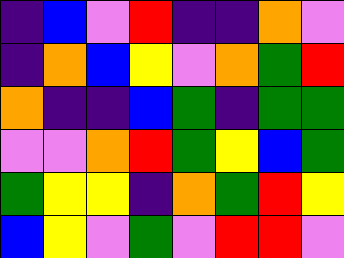[["indigo", "blue", "violet", "red", "indigo", "indigo", "orange", "violet"], ["indigo", "orange", "blue", "yellow", "violet", "orange", "green", "red"], ["orange", "indigo", "indigo", "blue", "green", "indigo", "green", "green"], ["violet", "violet", "orange", "red", "green", "yellow", "blue", "green"], ["green", "yellow", "yellow", "indigo", "orange", "green", "red", "yellow"], ["blue", "yellow", "violet", "green", "violet", "red", "red", "violet"]]